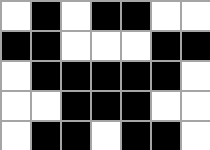[["white", "black", "white", "black", "black", "white", "white"], ["black", "black", "white", "white", "white", "black", "black"], ["white", "black", "black", "black", "black", "black", "white"], ["white", "white", "black", "black", "black", "white", "white"], ["white", "black", "black", "white", "black", "black", "white"]]